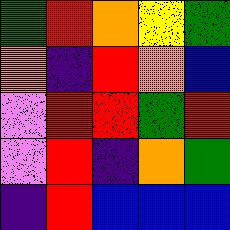[["green", "red", "orange", "yellow", "green"], ["orange", "indigo", "red", "orange", "blue"], ["violet", "red", "red", "green", "red"], ["violet", "red", "indigo", "orange", "green"], ["indigo", "red", "blue", "blue", "blue"]]